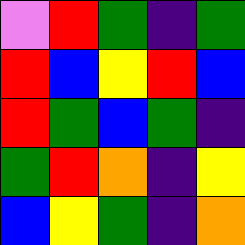[["violet", "red", "green", "indigo", "green"], ["red", "blue", "yellow", "red", "blue"], ["red", "green", "blue", "green", "indigo"], ["green", "red", "orange", "indigo", "yellow"], ["blue", "yellow", "green", "indigo", "orange"]]